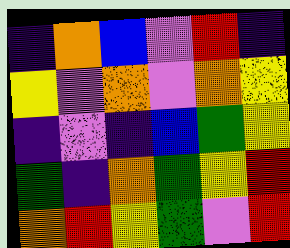[["indigo", "orange", "blue", "violet", "red", "indigo"], ["yellow", "violet", "orange", "violet", "orange", "yellow"], ["indigo", "violet", "indigo", "blue", "green", "yellow"], ["green", "indigo", "orange", "green", "yellow", "red"], ["orange", "red", "yellow", "green", "violet", "red"]]